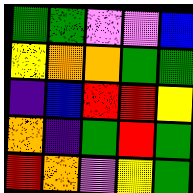[["green", "green", "violet", "violet", "blue"], ["yellow", "orange", "orange", "green", "green"], ["indigo", "blue", "red", "red", "yellow"], ["orange", "indigo", "green", "red", "green"], ["red", "orange", "violet", "yellow", "green"]]